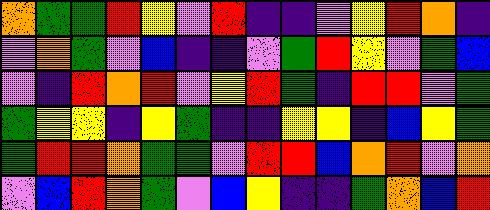[["orange", "green", "green", "red", "yellow", "violet", "red", "indigo", "indigo", "violet", "yellow", "red", "orange", "indigo"], ["violet", "orange", "green", "violet", "blue", "indigo", "indigo", "violet", "green", "red", "yellow", "violet", "green", "blue"], ["violet", "indigo", "red", "orange", "red", "violet", "yellow", "red", "green", "indigo", "red", "red", "violet", "green"], ["green", "yellow", "yellow", "indigo", "yellow", "green", "indigo", "indigo", "yellow", "yellow", "indigo", "blue", "yellow", "green"], ["green", "red", "red", "orange", "green", "green", "violet", "red", "red", "blue", "orange", "red", "violet", "orange"], ["violet", "blue", "red", "orange", "green", "violet", "blue", "yellow", "indigo", "indigo", "green", "orange", "blue", "red"]]